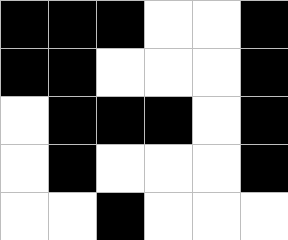[["black", "black", "black", "white", "white", "black"], ["black", "black", "white", "white", "white", "black"], ["white", "black", "black", "black", "white", "black"], ["white", "black", "white", "white", "white", "black"], ["white", "white", "black", "white", "white", "white"]]